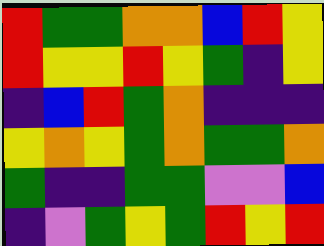[["red", "green", "green", "orange", "orange", "blue", "red", "yellow"], ["red", "yellow", "yellow", "red", "yellow", "green", "indigo", "yellow"], ["indigo", "blue", "red", "green", "orange", "indigo", "indigo", "indigo"], ["yellow", "orange", "yellow", "green", "orange", "green", "green", "orange"], ["green", "indigo", "indigo", "green", "green", "violet", "violet", "blue"], ["indigo", "violet", "green", "yellow", "green", "red", "yellow", "red"]]